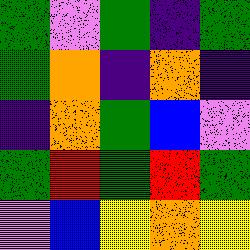[["green", "violet", "green", "indigo", "green"], ["green", "orange", "indigo", "orange", "indigo"], ["indigo", "orange", "green", "blue", "violet"], ["green", "red", "green", "red", "green"], ["violet", "blue", "yellow", "orange", "yellow"]]